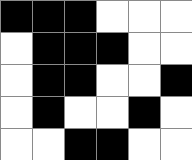[["black", "black", "black", "white", "white", "white"], ["white", "black", "black", "black", "white", "white"], ["white", "black", "black", "white", "white", "black"], ["white", "black", "white", "white", "black", "white"], ["white", "white", "black", "black", "white", "white"]]